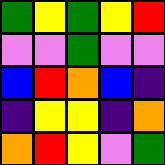[["green", "yellow", "green", "yellow", "red"], ["violet", "violet", "green", "violet", "violet"], ["blue", "red", "orange", "blue", "indigo"], ["indigo", "yellow", "yellow", "indigo", "orange"], ["orange", "red", "yellow", "violet", "green"]]